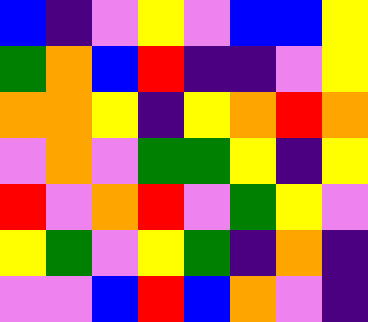[["blue", "indigo", "violet", "yellow", "violet", "blue", "blue", "yellow"], ["green", "orange", "blue", "red", "indigo", "indigo", "violet", "yellow"], ["orange", "orange", "yellow", "indigo", "yellow", "orange", "red", "orange"], ["violet", "orange", "violet", "green", "green", "yellow", "indigo", "yellow"], ["red", "violet", "orange", "red", "violet", "green", "yellow", "violet"], ["yellow", "green", "violet", "yellow", "green", "indigo", "orange", "indigo"], ["violet", "violet", "blue", "red", "blue", "orange", "violet", "indigo"]]